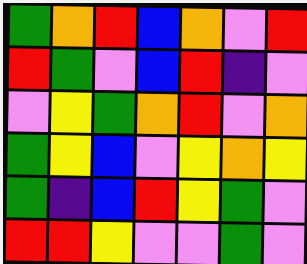[["green", "orange", "red", "blue", "orange", "violet", "red"], ["red", "green", "violet", "blue", "red", "indigo", "violet"], ["violet", "yellow", "green", "orange", "red", "violet", "orange"], ["green", "yellow", "blue", "violet", "yellow", "orange", "yellow"], ["green", "indigo", "blue", "red", "yellow", "green", "violet"], ["red", "red", "yellow", "violet", "violet", "green", "violet"]]